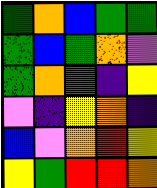[["green", "orange", "blue", "green", "green"], ["green", "blue", "green", "orange", "violet"], ["green", "orange", "green", "indigo", "yellow"], ["violet", "indigo", "yellow", "orange", "indigo"], ["blue", "violet", "orange", "red", "yellow"], ["yellow", "green", "red", "red", "orange"]]